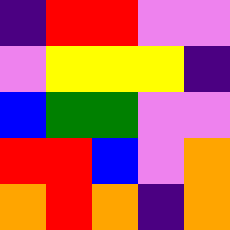[["indigo", "red", "red", "violet", "violet"], ["violet", "yellow", "yellow", "yellow", "indigo"], ["blue", "green", "green", "violet", "violet"], ["red", "red", "blue", "violet", "orange"], ["orange", "red", "orange", "indigo", "orange"]]